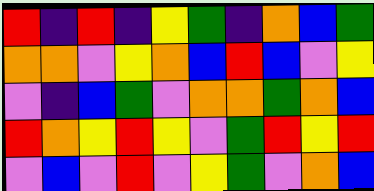[["red", "indigo", "red", "indigo", "yellow", "green", "indigo", "orange", "blue", "green"], ["orange", "orange", "violet", "yellow", "orange", "blue", "red", "blue", "violet", "yellow"], ["violet", "indigo", "blue", "green", "violet", "orange", "orange", "green", "orange", "blue"], ["red", "orange", "yellow", "red", "yellow", "violet", "green", "red", "yellow", "red"], ["violet", "blue", "violet", "red", "violet", "yellow", "green", "violet", "orange", "blue"]]